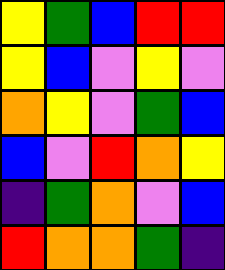[["yellow", "green", "blue", "red", "red"], ["yellow", "blue", "violet", "yellow", "violet"], ["orange", "yellow", "violet", "green", "blue"], ["blue", "violet", "red", "orange", "yellow"], ["indigo", "green", "orange", "violet", "blue"], ["red", "orange", "orange", "green", "indigo"]]